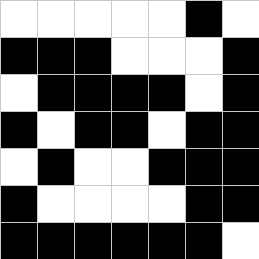[["white", "white", "white", "white", "white", "black", "white"], ["black", "black", "black", "white", "white", "white", "black"], ["white", "black", "black", "black", "black", "white", "black"], ["black", "white", "black", "black", "white", "black", "black"], ["white", "black", "white", "white", "black", "black", "black"], ["black", "white", "white", "white", "white", "black", "black"], ["black", "black", "black", "black", "black", "black", "white"]]